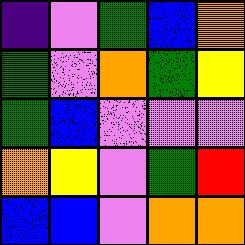[["indigo", "violet", "green", "blue", "orange"], ["green", "violet", "orange", "green", "yellow"], ["green", "blue", "violet", "violet", "violet"], ["orange", "yellow", "violet", "green", "red"], ["blue", "blue", "violet", "orange", "orange"]]